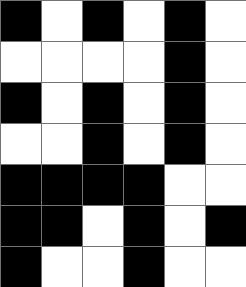[["black", "white", "black", "white", "black", "white"], ["white", "white", "white", "white", "black", "white"], ["black", "white", "black", "white", "black", "white"], ["white", "white", "black", "white", "black", "white"], ["black", "black", "black", "black", "white", "white"], ["black", "black", "white", "black", "white", "black"], ["black", "white", "white", "black", "white", "white"]]